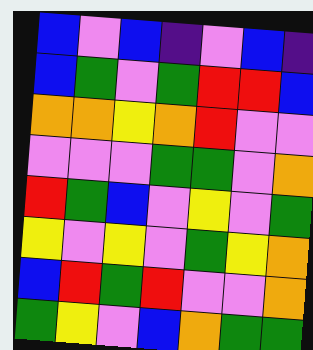[["blue", "violet", "blue", "indigo", "violet", "blue", "indigo"], ["blue", "green", "violet", "green", "red", "red", "blue"], ["orange", "orange", "yellow", "orange", "red", "violet", "violet"], ["violet", "violet", "violet", "green", "green", "violet", "orange"], ["red", "green", "blue", "violet", "yellow", "violet", "green"], ["yellow", "violet", "yellow", "violet", "green", "yellow", "orange"], ["blue", "red", "green", "red", "violet", "violet", "orange"], ["green", "yellow", "violet", "blue", "orange", "green", "green"]]